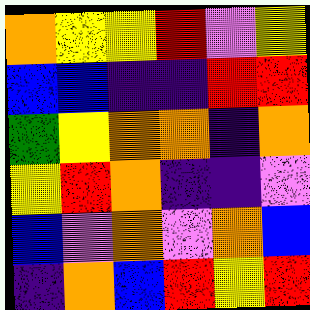[["orange", "yellow", "yellow", "red", "violet", "yellow"], ["blue", "blue", "indigo", "indigo", "red", "red"], ["green", "yellow", "orange", "orange", "indigo", "orange"], ["yellow", "red", "orange", "indigo", "indigo", "violet"], ["blue", "violet", "orange", "violet", "orange", "blue"], ["indigo", "orange", "blue", "red", "yellow", "red"]]